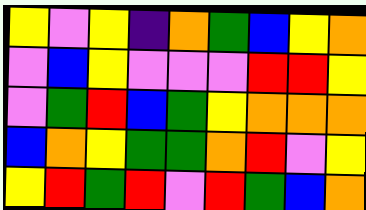[["yellow", "violet", "yellow", "indigo", "orange", "green", "blue", "yellow", "orange"], ["violet", "blue", "yellow", "violet", "violet", "violet", "red", "red", "yellow"], ["violet", "green", "red", "blue", "green", "yellow", "orange", "orange", "orange"], ["blue", "orange", "yellow", "green", "green", "orange", "red", "violet", "yellow"], ["yellow", "red", "green", "red", "violet", "red", "green", "blue", "orange"]]